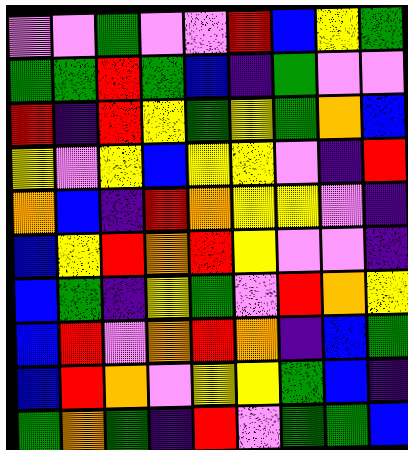[["violet", "violet", "green", "violet", "violet", "red", "blue", "yellow", "green"], ["green", "green", "red", "green", "blue", "indigo", "green", "violet", "violet"], ["red", "indigo", "red", "yellow", "green", "yellow", "green", "orange", "blue"], ["yellow", "violet", "yellow", "blue", "yellow", "yellow", "violet", "indigo", "red"], ["orange", "blue", "indigo", "red", "orange", "yellow", "yellow", "violet", "indigo"], ["blue", "yellow", "red", "orange", "red", "yellow", "violet", "violet", "indigo"], ["blue", "green", "indigo", "yellow", "green", "violet", "red", "orange", "yellow"], ["blue", "red", "violet", "orange", "red", "orange", "indigo", "blue", "green"], ["blue", "red", "orange", "violet", "yellow", "yellow", "green", "blue", "indigo"], ["green", "orange", "green", "indigo", "red", "violet", "green", "green", "blue"]]